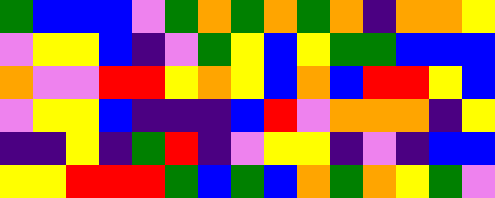[["green", "blue", "blue", "blue", "violet", "green", "orange", "green", "orange", "green", "orange", "indigo", "orange", "orange", "yellow"], ["violet", "yellow", "yellow", "blue", "indigo", "violet", "green", "yellow", "blue", "yellow", "green", "green", "blue", "blue", "blue"], ["orange", "violet", "violet", "red", "red", "yellow", "orange", "yellow", "blue", "orange", "blue", "red", "red", "yellow", "blue"], ["violet", "yellow", "yellow", "blue", "indigo", "indigo", "indigo", "blue", "red", "violet", "orange", "orange", "orange", "indigo", "yellow"], ["indigo", "indigo", "yellow", "indigo", "green", "red", "indigo", "violet", "yellow", "yellow", "indigo", "violet", "indigo", "blue", "blue"], ["yellow", "yellow", "red", "red", "red", "green", "blue", "green", "blue", "orange", "green", "orange", "yellow", "green", "violet"]]